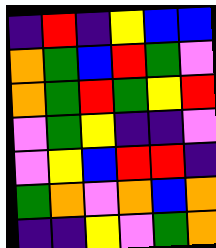[["indigo", "red", "indigo", "yellow", "blue", "blue"], ["orange", "green", "blue", "red", "green", "violet"], ["orange", "green", "red", "green", "yellow", "red"], ["violet", "green", "yellow", "indigo", "indigo", "violet"], ["violet", "yellow", "blue", "red", "red", "indigo"], ["green", "orange", "violet", "orange", "blue", "orange"], ["indigo", "indigo", "yellow", "violet", "green", "orange"]]